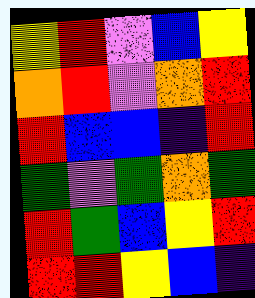[["yellow", "red", "violet", "blue", "yellow"], ["orange", "red", "violet", "orange", "red"], ["red", "blue", "blue", "indigo", "red"], ["green", "violet", "green", "orange", "green"], ["red", "green", "blue", "yellow", "red"], ["red", "red", "yellow", "blue", "indigo"]]